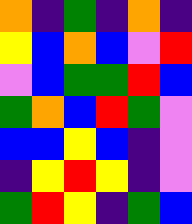[["orange", "indigo", "green", "indigo", "orange", "indigo"], ["yellow", "blue", "orange", "blue", "violet", "red"], ["violet", "blue", "green", "green", "red", "blue"], ["green", "orange", "blue", "red", "green", "violet"], ["blue", "blue", "yellow", "blue", "indigo", "violet"], ["indigo", "yellow", "red", "yellow", "indigo", "violet"], ["green", "red", "yellow", "indigo", "green", "blue"]]